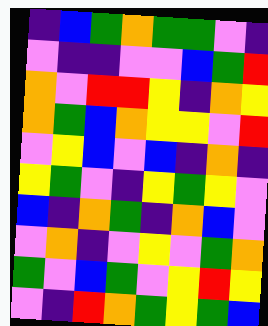[["indigo", "blue", "green", "orange", "green", "green", "violet", "indigo"], ["violet", "indigo", "indigo", "violet", "violet", "blue", "green", "red"], ["orange", "violet", "red", "red", "yellow", "indigo", "orange", "yellow"], ["orange", "green", "blue", "orange", "yellow", "yellow", "violet", "red"], ["violet", "yellow", "blue", "violet", "blue", "indigo", "orange", "indigo"], ["yellow", "green", "violet", "indigo", "yellow", "green", "yellow", "violet"], ["blue", "indigo", "orange", "green", "indigo", "orange", "blue", "violet"], ["violet", "orange", "indigo", "violet", "yellow", "violet", "green", "orange"], ["green", "violet", "blue", "green", "violet", "yellow", "red", "yellow"], ["violet", "indigo", "red", "orange", "green", "yellow", "green", "blue"]]